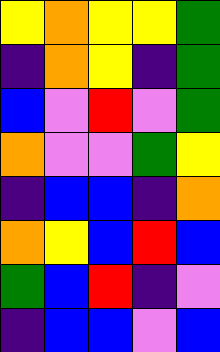[["yellow", "orange", "yellow", "yellow", "green"], ["indigo", "orange", "yellow", "indigo", "green"], ["blue", "violet", "red", "violet", "green"], ["orange", "violet", "violet", "green", "yellow"], ["indigo", "blue", "blue", "indigo", "orange"], ["orange", "yellow", "blue", "red", "blue"], ["green", "blue", "red", "indigo", "violet"], ["indigo", "blue", "blue", "violet", "blue"]]